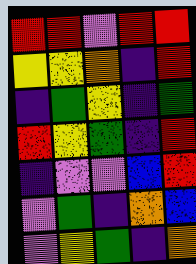[["red", "red", "violet", "red", "red"], ["yellow", "yellow", "orange", "indigo", "red"], ["indigo", "green", "yellow", "indigo", "green"], ["red", "yellow", "green", "indigo", "red"], ["indigo", "violet", "violet", "blue", "red"], ["violet", "green", "indigo", "orange", "blue"], ["violet", "yellow", "green", "indigo", "orange"]]